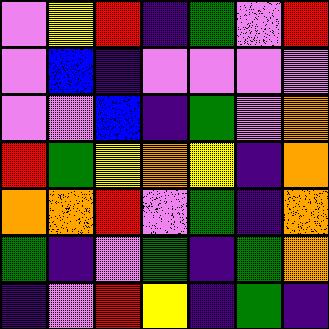[["violet", "yellow", "red", "indigo", "green", "violet", "red"], ["violet", "blue", "indigo", "violet", "violet", "violet", "violet"], ["violet", "violet", "blue", "indigo", "green", "violet", "orange"], ["red", "green", "yellow", "orange", "yellow", "indigo", "orange"], ["orange", "orange", "red", "violet", "green", "indigo", "orange"], ["green", "indigo", "violet", "green", "indigo", "green", "orange"], ["indigo", "violet", "red", "yellow", "indigo", "green", "indigo"]]